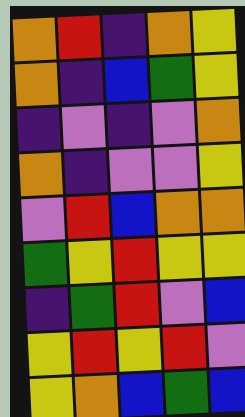[["orange", "red", "indigo", "orange", "yellow"], ["orange", "indigo", "blue", "green", "yellow"], ["indigo", "violet", "indigo", "violet", "orange"], ["orange", "indigo", "violet", "violet", "yellow"], ["violet", "red", "blue", "orange", "orange"], ["green", "yellow", "red", "yellow", "yellow"], ["indigo", "green", "red", "violet", "blue"], ["yellow", "red", "yellow", "red", "violet"], ["yellow", "orange", "blue", "green", "blue"]]